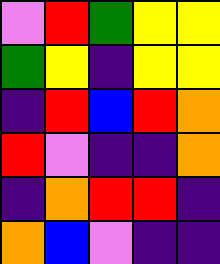[["violet", "red", "green", "yellow", "yellow"], ["green", "yellow", "indigo", "yellow", "yellow"], ["indigo", "red", "blue", "red", "orange"], ["red", "violet", "indigo", "indigo", "orange"], ["indigo", "orange", "red", "red", "indigo"], ["orange", "blue", "violet", "indigo", "indigo"]]